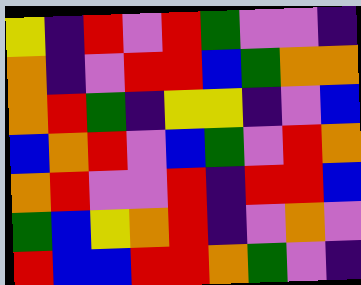[["yellow", "indigo", "red", "violet", "red", "green", "violet", "violet", "indigo"], ["orange", "indigo", "violet", "red", "red", "blue", "green", "orange", "orange"], ["orange", "red", "green", "indigo", "yellow", "yellow", "indigo", "violet", "blue"], ["blue", "orange", "red", "violet", "blue", "green", "violet", "red", "orange"], ["orange", "red", "violet", "violet", "red", "indigo", "red", "red", "blue"], ["green", "blue", "yellow", "orange", "red", "indigo", "violet", "orange", "violet"], ["red", "blue", "blue", "red", "red", "orange", "green", "violet", "indigo"]]